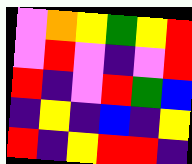[["violet", "orange", "yellow", "green", "yellow", "red"], ["violet", "red", "violet", "indigo", "violet", "red"], ["red", "indigo", "violet", "red", "green", "blue"], ["indigo", "yellow", "indigo", "blue", "indigo", "yellow"], ["red", "indigo", "yellow", "red", "red", "indigo"]]